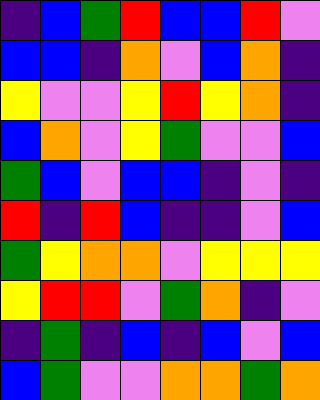[["indigo", "blue", "green", "red", "blue", "blue", "red", "violet"], ["blue", "blue", "indigo", "orange", "violet", "blue", "orange", "indigo"], ["yellow", "violet", "violet", "yellow", "red", "yellow", "orange", "indigo"], ["blue", "orange", "violet", "yellow", "green", "violet", "violet", "blue"], ["green", "blue", "violet", "blue", "blue", "indigo", "violet", "indigo"], ["red", "indigo", "red", "blue", "indigo", "indigo", "violet", "blue"], ["green", "yellow", "orange", "orange", "violet", "yellow", "yellow", "yellow"], ["yellow", "red", "red", "violet", "green", "orange", "indigo", "violet"], ["indigo", "green", "indigo", "blue", "indigo", "blue", "violet", "blue"], ["blue", "green", "violet", "violet", "orange", "orange", "green", "orange"]]